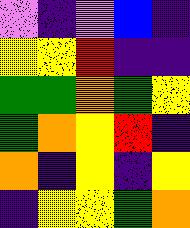[["violet", "indigo", "violet", "blue", "indigo"], ["yellow", "yellow", "red", "indigo", "indigo"], ["green", "green", "orange", "green", "yellow"], ["green", "orange", "yellow", "red", "indigo"], ["orange", "indigo", "yellow", "indigo", "yellow"], ["indigo", "yellow", "yellow", "green", "orange"]]